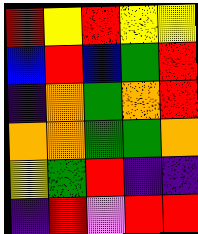[["red", "yellow", "red", "yellow", "yellow"], ["blue", "red", "blue", "green", "red"], ["indigo", "orange", "green", "orange", "red"], ["orange", "orange", "green", "green", "orange"], ["yellow", "green", "red", "indigo", "indigo"], ["indigo", "red", "violet", "red", "red"]]